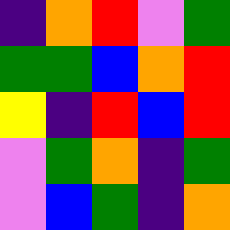[["indigo", "orange", "red", "violet", "green"], ["green", "green", "blue", "orange", "red"], ["yellow", "indigo", "red", "blue", "red"], ["violet", "green", "orange", "indigo", "green"], ["violet", "blue", "green", "indigo", "orange"]]